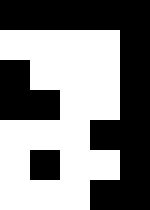[["black", "black", "black", "black", "black"], ["white", "white", "white", "white", "black"], ["black", "white", "white", "white", "black"], ["black", "black", "white", "white", "black"], ["white", "white", "white", "black", "black"], ["white", "black", "white", "white", "black"], ["white", "white", "white", "black", "black"]]